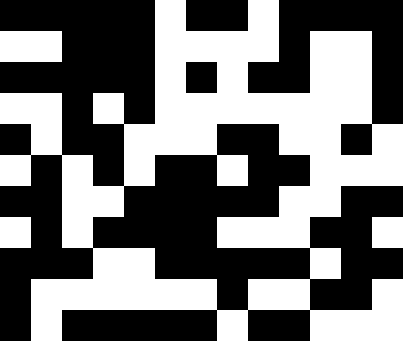[["black", "black", "black", "black", "black", "white", "black", "black", "white", "black", "black", "black", "black"], ["white", "white", "black", "black", "black", "white", "white", "white", "white", "black", "white", "white", "black"], ["black", "black", "black", "black", "black", "white", "black", "white", "black", "black", "white", "white", "black"], ["white", "white", "black", "white", "black", "white", "white", "white", "white", "white", "white", "white", "black"], ["black", "white", "black", "black", "white", "white", "white", "black", "black", "white", "white", "black", "white"], ["white", "black", "white", "black", "white", "black", "black", "white", "black", "black", "white", "white", "white"], ["black", "black", "white", "white", "black", "black", "black", "black", "black", "white", "white", "black", "black"], ["white", "black", "white", "black", "black", "black", "black", "white", "white", "white", "black", "black", "white"], ["black", "black", "black", "white", "white", "black", "black", "black", "black", "black", "white", "black", "black"], ["black", "white", "white", "white", "white", "white", "white", "black", "white", "white", "black", "black", "white"], ["black", "white", "black", "black", "black", "black", "black", "white", "black", "black", "white", "white", "white"]]